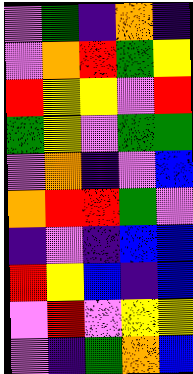[["violet", "green", "indigo", "orange", "indigo"], ["violet", "orange", "red", "green", "yellow"], ["red", "yellow", "yellow", "violet", "red"], ["green", "yellow", "violet", "green", "green"], ["violet", "orange", "indigo", "violet", "blue"], ["orange", "red", "red", "green", "violet"], ["indigo", "violet", "indigo", "blue", "blue"], ["red", "yellow", "blue", "indigo", "blue"], ["violet", "red", "violet", "yellow", "yellow"], ["violet", "indigo", "green", "orange", "blue"]]